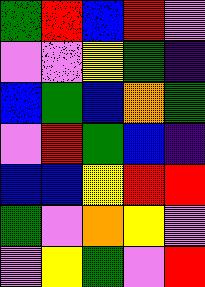[["green", "red", "blue", "red", "violet"], ["violet", "violet", "yellow", "green", "indigo"], ["blue", "green", "blue", "orange", "green"], ["violet", "red", "green", "blue", "indigo"], ["blue", "blue", "yellow", "red", "red"], ["green", "violet", "orange", "yellow", "violet"], ["violet", "yellow", "green", "violet", "red"]]